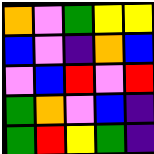[["orange", "violet", "green", "yellow", "yellow"], ["blue", "violet", "indigo", "orange", "blue"], ["violet", "blue", "red", "violet", "red"], ["green", "orange", "violet", "blue", "indigo"], ["green", "red", "yellow", "green", "indigo"]]